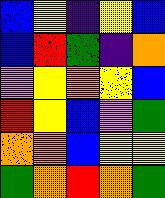[["blue", "yellow", "indigo", "yellow", "blue"], ["blue", "red", "green", "indigo", "orange"], ["violet", "yellow", "orange", "yellow", "blue"], ["red", "yellow", "blue", "violet", "green"], ["orange", "orange", "blue", "yellow", "yellow"], ["green", "orange", "red", "orange", "green"]]